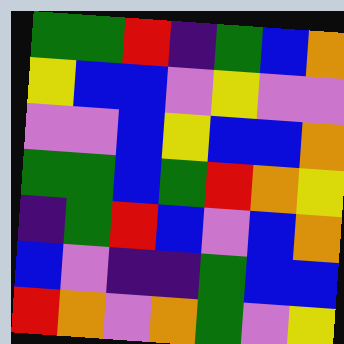[["green", "green", "red", "indigo", "green", "blue", "orange"], ["yellow", "blue", "blue", "violet", "yellow", "violet", "violet"], ["violet", "violet", "blue", "yellow", "blue", "blue", "orange"], ["green", "green", "blue", "green", "red", "orange", "yellow"], ["indigo", "green", "red", "blue", "violet", "blue", "orange"], ["blue", "violet", "indigo", "indigo", "green", "blue", "blue"], ["red", "orange", "violet", "orange", "green", "violet", "yellow"]]